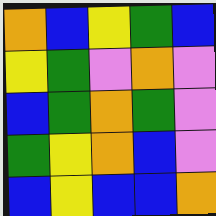[["orange", "blue", "yellow", "green", "blue"], ["yellow", "green", "violet", "orange", "violet"], ["blue", "green", "orange", "green", "violet"], ["green", "yellow", "orange", "blue", "violet"], ["blue", "yellow", "blue", "blue", "orange"]]